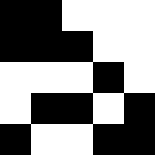[["black", "black", "white", "white", "white"], ["black", "black", "black", "white", "white"], ["white", "white", "white", "black", "white"], ["white", "black", "black", "white", "black"], ["black", "white", "white", "black", "black"]]